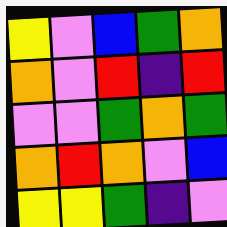[["yellow", "violet", "blue", "green", "orange"], ["orange", "violet", "red", "indigo", "red"], ["violet", "violet", "green", "orange", "green"], ["orange", "red", "orange", "violet", "blue"], ["yellow", "yellow", "green", "indigo", "violet"]]